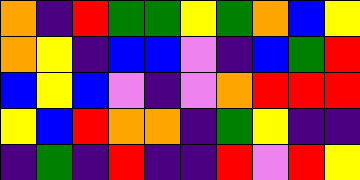[["orange", "indigo", "red", "green", "green", "yellow", "green", "orange", "blue", "yellow"], ["orange", "yellow", "indigo", "blue", "blue", "violet", "indigo", "blue", "green", "red"], ["blue", "yellow", "blue", "violet", "indigo", "violet", "orange", "red", "red", "red"], ["yellow", "blue", "red", "orange", "orange", "indigo", "green", "yellow", "indigo", "indigo"], ["indigo", "green", "indigo", "red", "indigo", "indigo", "red", "violet", "red", "yellow"]]